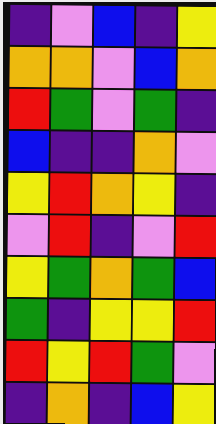[["indigo", "violet", "blue", "indigo", "yellow"], ["orange", "orange", "violet", "blue", "orange"], ["red", "green", "violet", "green", "indigo"], ["blue", "indigo", "indigo", "orange", "violet"], ["yellow", "red", "orange", "yellow", "indigo"], ["violet", "red", "indigo", "violet", "red"], ["yellow", "green", "orange", "green", "blue"], ["green", "indigo", "yellow", "yellow", "red"], ["red", "yellow", "red", "green", "violet"], ["indigo", "orange", "indigo", "blue", "yellow"]]